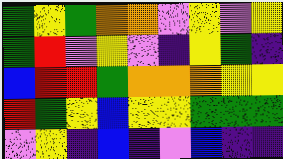[["green", "yellow", "green", "orange", "orange", "violet", "yellow", "violet", "yellow"], ["green", "red", "violet", "yellow", "violet", "indigo", "yellow", "green", "indigo"], ["blue", "red", "red", "green", "orange", "orange", "orange", "yellow", "yellow"], ["red", "green", "yellow", "blue", "yellow", "yellow", "green", "green", "green"], ["violet", "yellow", "indigo", "blue", "indigo", "violet", "blue", "indigo", "indigo"]]